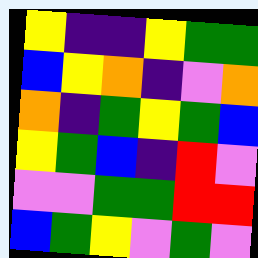[["yellow", "indigo", "indigo", "yellow", "green", "green"], ["blue", "yellow", "orange", "indigo", "violet", "orange"], ["orange", "indigo", "green", "yellow", "green", "blue"], ["yellow", "green", "blue", "indigo", "red", "violet"], ["violet", "violet", "green", "green", "red", "red"], ["blue", "green", "yellow", "violet", "green", "violet"]]